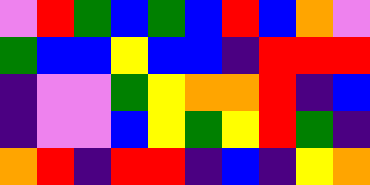[["violet", "red", "green", "blue", "green", "blue", "red", "blue", "orange", "violet"], ["green", "blue", "blue", "yellow", "blue", "blue", "indigo", "red", "red", "red"], ["indigo", "violet", "violet", "green", "yellow", "orange", "orange", "red", "indigo", "blue"], ["indigo", "violet", "violet", "blue", "yellow", "green", "yellow", "red", "green", "indigo"], ["orange", "red", "indigo", "red", "red", "indigo", "blue", "indigo", "yellow", "orange"]]